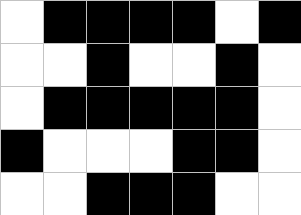[["white", "black", "black", "black", "black", "white", "black"], ["white", "white", "black", "white", "white", "black", "white"], ["white", "black", "black", "black", "black", "black", "white"], ["black", "white", "white", "white", "black", "black", "white"], ["white", "white", "black", "black", "black", "white", "white"]]